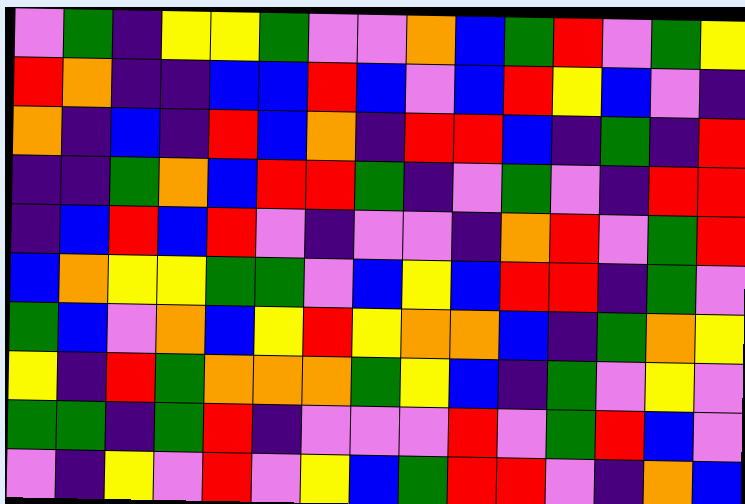[["violet", "green", "indigo", "yellow", "yellow", "green", "violet", "violet", "orange", "blue", "green", "red", "violet", "green", "yellow"], ["red", "orange", "indigo", "indigo", "blue", "blue", "red", "blue", "violet", "blue", "red", "yellow", "blue", "violet", "indigo"], ["orange", "indigo", "blue", "indigo", "red", "blue", "orange", "indigo", "red", "red", "blue", "indigo", "green", "indigo", "red"], ["indigo", "indigo", "green", "orange", "blue", "red", "red", "green", "indigo", "violet", "green", "violet", "indigo", "red", "red"], ["indigo", "blue", "red", "blue", "red", "violet", "indigo", "violet", "violet", "indigo", "orange", "red", "violet", "green", "red"], ["blue", "orange", "yellow", "yellow", "green", "green", "violet", "blue", "yellow", "blue", "red", "red", "indigo", "green", "violet"], ["green", "blue", "violet", "orange", "blue", "yellow", "red", "yellow", "orange", "orange", "blue", "indigo", "green", "orange", "yellow"], ["yellow", "indigo", "red", "green", "orange", "orange", "orange", "green", "yellow", "blue", "indigo", "green", "violet", "yellow", "violet"], ["green", "green", "indigo", "green", "red", "indigo", "violet", "violet", "violet", "red", "violet", "green", "red", "blue", "violet"], ["violet", "indigo", "yellow", "violet", "red", "violet", "yellow", "blue", "green", "red", "red", "violet", "indigo", "orange", "blue"]]